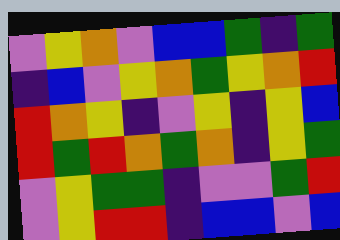[["violet", "yellow", "orange", "violet", "blue", "blue", "green", "indigo", "green"], ["indigo", "blue", "violet", "yellow", "orange", "green", "yellow", "orange", "red"], ["red", "orange", "yellow", "indigo", "violet", "yellow", "indigo", "yellow", "blue"], ["red", "green", "red", "orange", "green", "orange", "indigo", "yellow", "green"], ["violet", "yellow", "green", "green", "indigo", "violet", "violet", "green", "red"], ["violet", "yellow", "red", "red", "indigo", "blue", "blue", "violet", "blue"]]